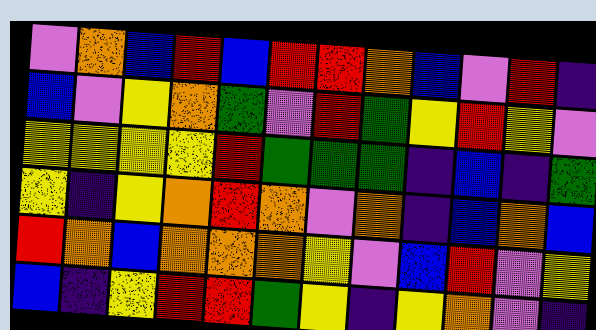[["violet", "orange", "blue", "red", "blue", "red", "red", "orange", "blue", "violet", "red", "indigo"], ["blue", "violet", "yellow", "orange", "green", "violet", "red", "green", "yellow", "red", "yellow", "violet"], ["yellow", "yellow", "yellow", "yellow", "red", "green", "green", "green", "indigo", "blue", "indigo", "green"], ["yellow", "indigo", "yellow", "orange", "red", "orange", "violet", "orange", "indigo", "blue", "orange", "blue"], ["red", "orange", "blue", "orange", "orange", "orange", "yellow", "violet", "blue", "red", "violet", "yellow"], ["blue", "indigo", "yellow", "red", "red", "green", "yellow", "indigo", "yellow", "orange", "violet", "indigo"]]